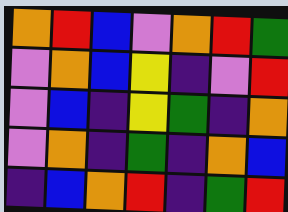[["orange", "red", "blue", "violet", "orange", "red", "green"], ["violet", "orange", "blue", "yellow", "indigo", "violet", "red"], ["violet", "blue", "indigo", "yellow", "green", "indigo", "orange"], ["violet", "orange", "indigo", "green", "indigo", "orange", "blue"], ["indigo", "blue", "orange", "red", "indigo", "green", "red"]]